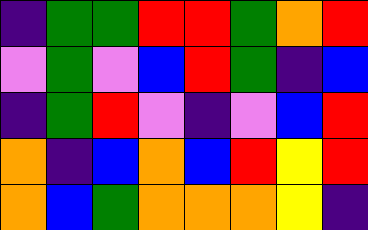[["indigo", "green", "green", "red", "red", "green", "orange", "red"], ["violet", "green", "violet", "blue", "red", "green", "indigo", "blue"], ["indigo", "green", "red", "violet", "indigo", "violet", "blue", "red"], ["orange", "indigo", "blue", "orange", "blue", "red", "yellow", "red"], ["orange", "blue", "green", "orange", "orange", "orange", "yellow", "indigo"]]